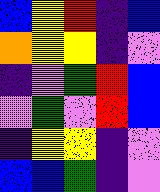[["blue", "yellow", "red", "indigo", "blue"], ["orange", "yellow", "yellow", "indigo", "violet"], ["indigo", "violet", "green", "red", "blue"], ["violet", "green", "violet", "red", "blue"], ["indigo", "yellow", "yellow", "indigo", "violet"], ["blue", "blue", "green", "indigo", "violet"]]